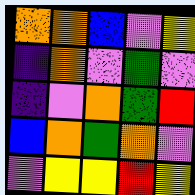[["orange", "orange", "blue", "violet", "yellow"], ["indigo", "orange", "violet", "green", "violet"], ["indigo", "violet", "orange", "green", "red"], ["blue", "orange", "green", "orange", "violet"], ["violet", "yellow", "yellow", "red", "yellow"]]